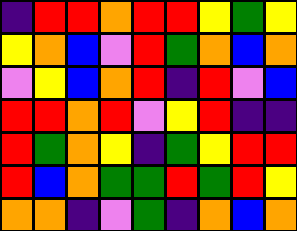[["indigo", "red", "red", "orange", "red", "red", "yellow", "green", "yellow"], ["yellow", "orange", "blue", "violet", "red", "green", "orange", "blue", "orange"], ["violet", "yellow", "blue", "orange", "red", "indigo", "red", "violet", "blue"], ["red", "red", "orange", "red", "violet", "yellow", "red", "indigo", "indigo"], ["red", "green", "orange", "yellow", "indigo", "green", "yellow", "red", "red"], ["red", "blue", "orange", "green", "green", "red", "green", "red", "yellow"], ["orange", "orange", "indigo", "violet", "green", "indigo", "orange", "blue", "orange"]]